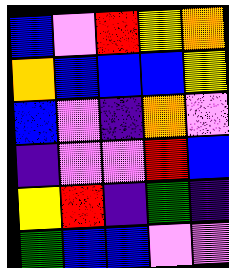[["blue", "violet", "red", "yellow", "orange"], ["orange", "blue", "blue", "blue", "yellow"], ["blue", "violet", "indigo", "orange", "violet"], ["indigo", "violet", "violet", "red", "blue"], ["yellow", "red", "indigo", "green", "indigo"], ["green", "blue", "blue", "violet", "violet"]]